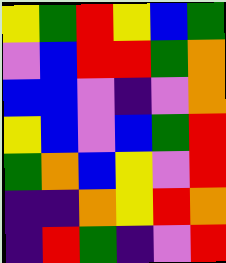[["yellow", "green", "red", "yellow", "blue", "green"], ["violet", "blue", "red", "red", "green", "orange"], ["blue", "blue", "violet", "indigo", "violet", "orange"], ["yellow", "blue", "violet", "blue", "green", "red"], ["green", "orange", "blue", "yellow", "violet", "red"], ["indigo", "indigo", "orange", "yellow", "red", "orange"], ["indigo", "red", "green", "indigo", "violet", "red"]]